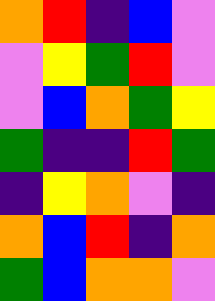[["orange", "red", "indigo", "blue", "violet"], ["violet", "yellow", "green", "red", "violet"], ["violet", "blue", "orange", "green", "yellow"], ["green", "indigo", "indigo", "red", "green"], ["indigo", "yellow", "orange", "violet", "indigo"], ["orange", "blue", "red", "indigo", "orange"], ["green", "blue", "orange", "orange", "violet"]]